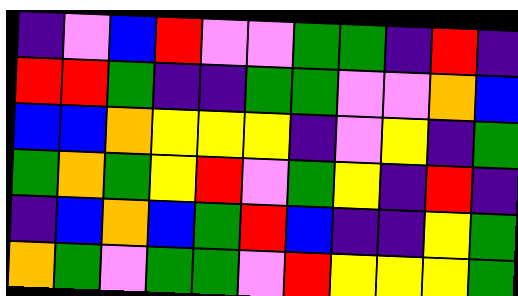[["indigo", "violet", "blue", "red", "violet", "violet", "green", "green", "indigo", "red", "indigo"], ["red", "red", "green", "indigo", "indigo", "green", "green", "violet", "violet", "orange", "blue"], ["blue", "blue", "orange", "yellow", "yellow", "yellow", "indigo", "violet", "yellow", "indigo", "green"], ["green", "orange", "green", "yellow", "red", "violet", "green", "yellow", "indigo", "red", "indigo"], ["indigo", "blue", "orange", "blue", "green", "red", "blue", "indigo", "indigo", "yellow", "green"], ["orange", "green", "violet", "green", "green", "violet", "red", "yellow", "yellow", "yellow", "green"]]